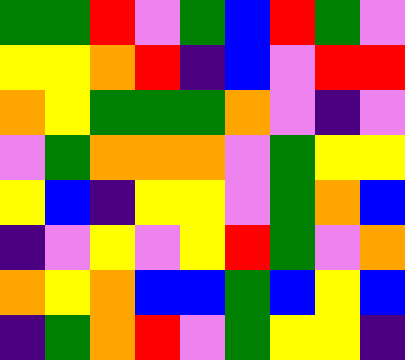[["green", "green", "red", "violet", "green", "blue", "red", "green", "violet"], ["yellow", "yellow", "orange", "red", "indigo", "blue", "violet", "red", "red"], ["orange", "yellow", "green", "green", "green", "orange", "violet", "indigo", "violet"], ["violet", "green", "orange", "orange", "orange", "violet", "green", "yellow", "yellow"], ["yellow", "blue", "indigo", "yellow", "yellow", "violet", "green", "orange", "blue"], ["indigo", "violet", "yellow", "violet", "yellow", "red", "green", "violet", "orange"], ["orange", "yellow", "orange", "blue", "blue", "green", "blue", "yellow", "blue"], ["indigo", "green", "orange", "red", "violet", "green", "yellow", "yellow", "indigo"]]